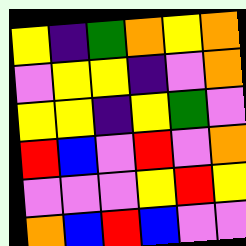[["yellow", "indigo", "green", "orange", "yellow", "orange"], ["violet", "yellow", "yellow", "indigo", "violet", "orange"], ["yellow", "yellow", "indigo", "yellow", "green", "violet"], ["red", "blue", "violet", "red", "violet", "orange"], ["violet", "violet", "violet", "yellow", "red", "yellow"], ["orange", "blue", "red", "blue", "violet", "violet"]]